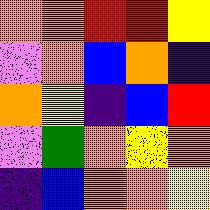[["orange", "orange", "red", "red", "yellow"], ["violet", "orange", "blue", "orange", "indigo"], ["orange", "yellow", "indigo", "blue", "red"], ["violet", "green", "orange", "yellow", "orange"], ["indigo", "blue", "orange", "orange", "yellow"]]